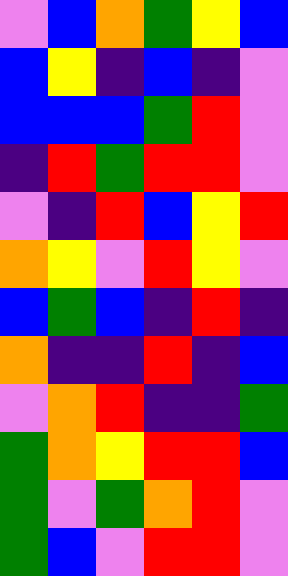[["violet", "blue", "orange", "green", "yellow", "blue"], ["blue", "yellow", "indigo", "blue", "indigo", "violet"], ["blue", "blue", "blue", "green", "red", "violet"], ["indigo", "red", "green", "red", "red", "violet"], ["violet", "indigo", "red", "blue", "yellow", "red"], ["orange", "yellow", "violet", "red", "yellow", "violet"], ["blue", "green", "blue", "indigo", "red", "indigo"], ["orange", "indigo", "indigo", "red", "indigo", "blue"], ["violet", "orange", "red", "indigo", "indigo", "green"], ["green", "orange", "yellow", "red", "red", "blue"], ["green", "violet", "green", "orange", "red", "violet"], ["green", "blue", "violet", "red", "red", "violet"]]